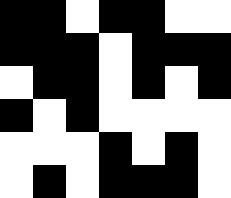[["black", "black", "white", "black", "black", "white", "white"], ["black", "black", "black", "white", "black", "black", "black"], ["white", "black", "black", "white", "black", "white", "black"], ["black", "white", "black", "white", "white", "white", "white"], ["white", "white", "white", "black", "white", "black", "white"], ["white", "black", "white", "black", "black", "black", "white"]]